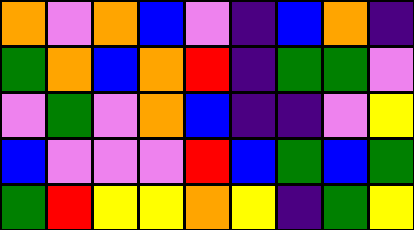[["orange", "violet", "orange", "blue", "violet", "indigo", "blue", "orange", "indigo"], ["green", "orange", "blue", "orange", "red", "indigo", "green", "green", "violet"], ["violet", "green", "violet", "orange", "blue", "indigo", "indigo", "violet", "yellow"], ["blue", "violet", "violet", "violet", "red", "blue", "green", "blue", "green"], ["green", "red", "yellow", "yellow", "orange", "yellow", "indigo", "green", "yellow"]]